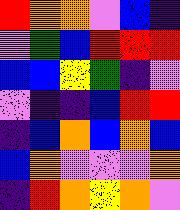[["red", "orange", "orange", "violet", "blue", "indigo"], ["violet", "green", "blue", "red", "red", "red"], ["blue", "blue", "yellow", "green", "indigo", "violet"], ["violet", "indigo", "indigo", "blue", "red", "red"], ["indigo", "blue", "orange", "blue", "orange", "blue"], ["blue", "orange", "violet", "violet", "violet", "orange"], ["indigo", "red", "orange", "yellow", "orange", "violet"]]